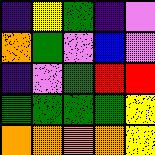[["indigo", "yellow", "green", "indigo", "violet"], ["orange", "green", "violet", "blue", "violet"], ["indigo", "violet", "green", "red", "red"], ["green", "green", "green", "green", "yellow"], ["orange", "orange", "orange", "orange", "yellow"]]